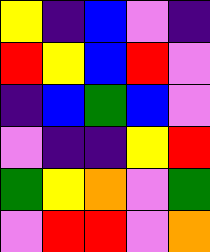[["yellow", "indigo", "blue", "violet", "indigo"], ["red", "yellow", "blue", "red", "violet"], ["indigo", "blue", "green", "blue", "violet"], ["violet", "indigo", "indigo", "yellow", "red"], ["green", "yellow", "orange", "violet", "green"], ["violet", "red", "red", "violet", "orange"]]